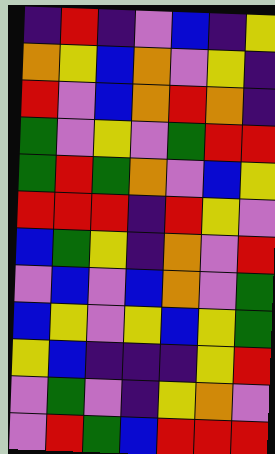[["indigo", "red", "indigo", "violet", "blue", "indigo", "yellow"], ["orange", "yellow", "blue", "orange", "violet", "yellow", "indigo"], ["red", "violet", "blue", "orange", "red", "orange", "indigo"], ["green", "violet", "yellow", "violet", "green", "red", "red"], ["green", "red", "green", "orange", "violet", "blue", "yellow"], ["red", "red", "red", "indigo", "red", "yellow", "violet"], ["blue", "green", "yellow", "indigo", "orange", "violet", "red"], ["violet", "blue", "violet", "blue", "orange", "violet", "green"], ["blue", "yellow", "violet", "yellow", "blue", "yellow", "green"], ["yellow", "blue", "indigo", "indigo", "indigo", "yellow", "red"], ["violet", "green", "violet", "indigo", "yellow", "orange", "violet"], ["violet", "red", "green", "blue", "red", "red", "red"]]